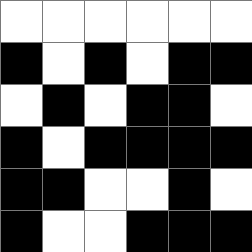[["white", "white", "white", "white", "white", "white"], ["black", "white", "black", "white", "black", "black"], ["white", "black", "white", "black", "black", "white"], ["black", "white", "black", "black", "black", "black"], ["black", "black", "white", "white", "black", "white"], ["black", "white", "white", "black", "black", "black"]]